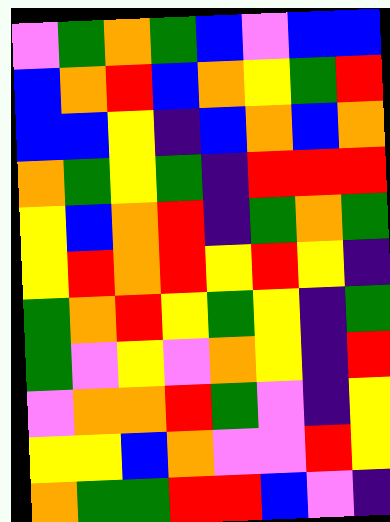[["violet", "green", "orange", "green", "blue", "violet", "blue", "blue"], ["blue", "orange", "red", "blue", "orange", "yellow", "green", "red"], ["blue", "blue", "yellow", "indigo", "blue", "orange", "blue", "orange"], ["orange", "green", "yellow", "green", "indigo", "red", "red", "red"], ["yellow", "blue", "orange", "red", "indigo", "green", "orange", "green"], ["yellow", "red", "orange", "red", "yellow", "red", "yellow", "indigo"], ["green", "orange", "red", "yellow", "green", "yellow", "indigo", "green"], ["green", "violet", "yellow", "violet", "orange", "yellow", "indigo", "red"], ["violet", "orange", "orange", "red", "green", "violet", "indigo", "yellow"], ["yellow", "yellow", "blue", "orange", "violet", "violet", "red", "yellow"], ["orange", "green", "green", "red", "red", "blue", "violet", "indigo"]]